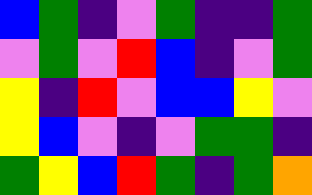[["blue", "green", "indigo", "violet", "green", "indigo", "indigo", "green"], ["violet", "green", "violet", "red", "blue", "indigo", "violet", "green"], ["yellow", "indigo", "red", "violet", "blue", "blue", "yellow", "violet"], ["yellow", "blue", "violet", "indigo", "violet", "green", "green", "indigo"], ["green", "yellow", "blue", "red", "green", "indigo", "green", "orange"]]